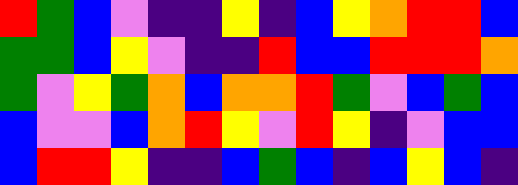[["red", "green", "blue", "violet", "indigo", "indigo", "yellow", "indigo", "blue", "yellow", "orange", "red", "red", "blue"], ["green", "green", "blue", "yellow", "violet", "indigo", "indigo", "red", "blue", "blue", "red", "red", "red", "orange"], ["green", "violet", "yellow", "green", "orange", "blue", "orange", "orange", "red", "green", "violet", "blue", "green", "blue"], ["blue", "violet", "violet", "blue", "orange", "red", "yellow", "violet", "red", "yellow", "indigo", "violet", "blue", "blue"], ["blue", "red", "red", "yellow", "indigo", "indigo", "blue", "green", "blue", "indigo", "blue", "yellow", "blue", "indigo"]]